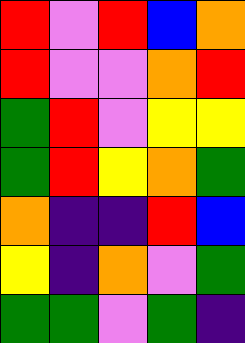[["red", "violet", "red", "blue", "orange"], ["red", "violet", "violet", "orange", "red"], ["green", "red", "violet", "yellow", "yellow"], ["green", "red", "yellow", "orange", "green"], ["orange", "indigo", "indigo", "red", "blue"], ["yellow", "indigo", "orange", "violet", "green"], ["green", "green", "violet", "green", "indigo"]]